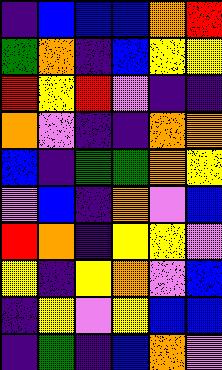[["indigo", "blue", "blue", "blue", "orange", "red"], ["green", "orange", "indigo", "blue", "yellow", "yellow"], ["red", "yellow", "red", "violet", "indigo", "indigo"], ["orange", "violet", "indigo", "indigo", "orange", "orange"], ["blue", "indigo", "green", "green", "orange", "yellow"], ["violet", "blue", "indigo", "orange", "violet", "blue"], ["red", "orange", "indigo", "yellow", "yellow", "violet"], ["yellow", "indigo", "yellow", "orange", "violet", "blue"], ["indigo", "yellow", "violet", "yellow", "blue", "blue"], ["indigo", "green", "indigo", "blue", "orange", "violet"]]